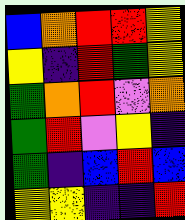[["blue", "orange", "red", "red", "yellow"], ["yellow", "indigo", "red", "green", "yellow"], ["green", "orange", "red", "violet", "orange"], ["green", "red", "violet", "yellow", "indigo"], ["green", "indigo", "blue", "red", "blue"], ["yellow", "yellow", "indigo", "indigo", "red"]]